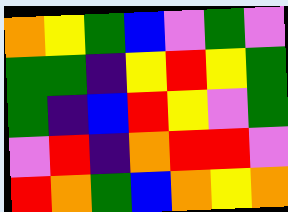[["orange", "yellow", "green", "blue", "violet", "green", "violet"], ["green", "green", "indigo", "yellow", "red", "yellow", "green"], ["green", "indigo", "blue", "red", "yellow", "violet", "green"], ["violet", "red", "indigo", "orange", "red", "red", "violet"], ["red", "orange", "green", "blue", "orange", "yellow", "orange"]]